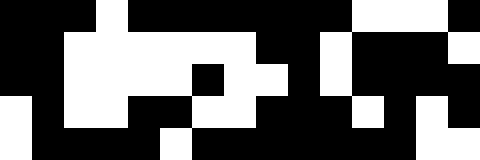[["black", "black", "black", "white", "black", "black", "black", "black", "black", "black", "black", "white", "white", "white", "black"], ["black", "black", "white", "white", "white", "white", "white", "white", "black", "black", "white", "black", "black", "black", "white"], ["black", "black", "white", "white", "white", "white", "black", "white", "white", "black", "white", "black", "black", "black", "black"], ["white", "black", "white", "white", "black", "black", "white", "white", "black", "black", "black", "white", "black", "white", "black"], ["white", "black", "black", "black", "black", "white", "black", "black", "black", "black", "black", "black", "black", "white", "white"]]